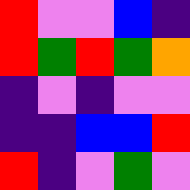[["red", "violet", "violet", "blue", "indigo"], ["red", "green", "red", "green", "orange"], ["indigo", "violet", "indigo", "violet", "violet"], ["indigo", "indigo", "blue", "blue", "red"], ["red", "indigo", "violet", "green", "violet"]]